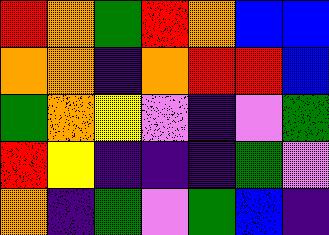[["red", "orange", "green", "red", "orange", "blue", "blue"], ["orange", "orange", "indigo", "orange", "red", "red", "blue"], ["green", "orange", "yellow", "violet", "indigo", "violet", "green"], ["red", "yellow", "indigo", "indigo", "indigo", "green", "violet"], ["orange", "indigo", "green", "violet", "green", "blue", "indigo"]]